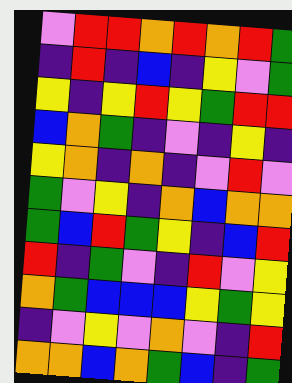[["violet", "red", "red", "orange", "red", "orange", "red", "green"], ["indigo", "red", "indigo", "blue", "indigo", "yellow", "violet", "green"], ["yellow", "indigo", "yellow", "red", "yellow", "green", "red", "red"], ["blue", "orange", "green", "indigo", "violet", "indigo", "yellow", "indigo"], ["yellow", "orange", "indigo", "orange", "indigo", "violet", "red", "violet"], ["green", "violet", "yellow", "indigo", "orange", "blue", "orange", "orange"], ["green", "blue", "red", "green", "yellow", "indigo", "blue", "red"], ["red", "indigo", "green", "violet", "indigo", "red", "violet", "yellow"], ["orange", "green", "blue", "blue", "blue", "yellow", "green", "yellow"], ["indigo", "violet", "yellow", "violet", "orange", "violet", "indigo", "red"], ["orange", "orange", "blue", "orange", "green", "blue", "indigo", "green"]]